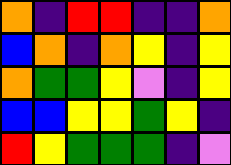[["orange", "indigo", "red", "red", "indigo", "indigo", "orange"], ["blue", "orange", "indigo", "orange", "yellow", "indigo", "yellow"], ["orange", "green", "green", "yellow", "violet", "indigo", "yellow"], ["blue", "blue", "yellow", "yellow", "green", "yellow", "indigo"], ["red", "yellow", "green", "green", "green", "indigo", "violet"]]